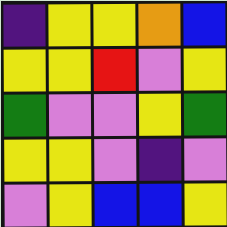[["indigo", "yellow", "yellow", "orange", "blue"], ["yellow", "yellow", "red", "violet", "yellow"], ["green", "violet", "violet", "yellow", "green"], ["yellow", "yellow", "violet", "indigo", "violet"], ["violet", "yellow", "blue", "blue", "yellow"]]